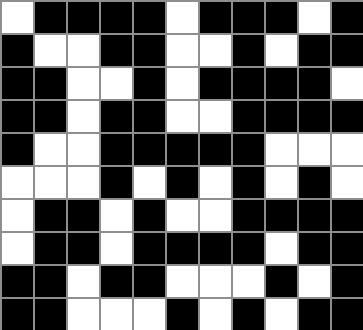[["white", "black", "black", "black", "black", "white", "black", "black", "black", "white", "black"], ["black", "white", "white", "black", "black", "white", "white", "black", "white", "black", "black"], ["black", "black", "white", "white", "black", "white", "black", "black", "black", "black", "white"], ["black", "black", "white", "black", "black", "white", "white", "black", "black", "black", "black"], ["black", "white", "white", "black", "black", "black", "black", "black", "white", "white", "white"], ["white", "white", "white", "black", "white", "black", "white", "black", "white", "black", "white"], ["white", "black", "black", "white", "black", "white", "white", "black", "black", "black", "black"], ["white", "black", "black", "white", "black", "black", "black", "black", "white", "black", "black"], ["black", "black", "white", "black", "black", "white", "white", "white", "black", "white", "black"], ["black", "black", "white", "white", "white", "black", "white", "black", "white", "black", "black"]]